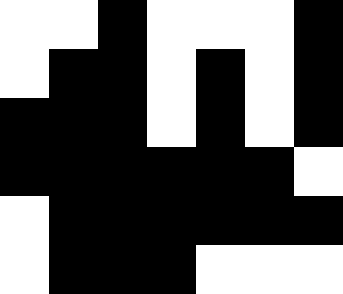[["white", "white", "black", "white", "white", "white", "black"], ["white", "black", "black", "white", "black", "white", "black"], ["black", "black", "black", "white", "black", "white", "black"], ["black", "black", "black", "black", "black", "black", "white"], ["white", "black", "black", "black", "black", "black", "black"], ["white", "black", "black", "black", "white", "white", "white"]]